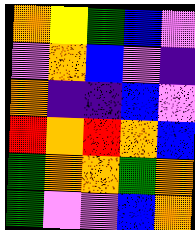[["orange", "yellow", "green", "blue", "violet"], ["violet", "orange", "blue", "violet", "indigo"], ["orange", "indigo", "indigo", "blue", "violet"], ["red", "orange", "red", "orange", "blue"], ["green", "orange", "orange", "green", "orange"], ["green", "violet", "violet", "blue", "orange"]]